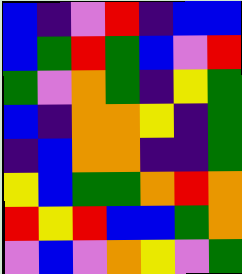[["blue", "indigo", "violet", "red", "indigo", "blue", "blue"], ["blue", "green", "red", "green", "blue", "violet", "red"], ["green", "violet", "orange", "green", "indigo", "yellow", "green"], ["blue", "indigo", "orange", "orange", "yellow", "indigo", "green"], ["indigo", "blue", "orange", "orange", "indigo", "indigo", "green"], ["yellow", "blue", "green", "green", "orange", "red", "orange"], ["red", "yellow", "red", "blue", "blue", "green", "orange"], ["violet", "blue", "violet", "orange", "yellow", "violet", "green"]]